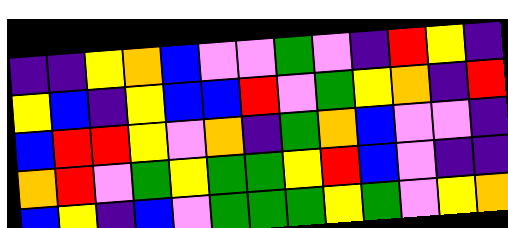[["indigo", "indigo", "yellow", "orange", "blue", "violet", "violet", "green", "violet", "indigo", "red", "yellow", "indigo"], ["yellow", "blue", "indigo", "yellow", "blue", "blue", "red", "violet", "green", "yellow", "orange", "indigo", "red"], ["blue", "red", "red", "yellow", "violet", "orange", "indigo", "green", "orange", "blue", "violet", "violet", "indigo"], ["orange", "red", "violet", "green", "yellow", "green", "green", "yellow", "red", "blue", "violet", "indigo", "indigo"], ["blue", "yellow", "indigo", "blue", "violet", "green", "green", "green", "yellow", "green", "violet", "yellow", "orange"]]